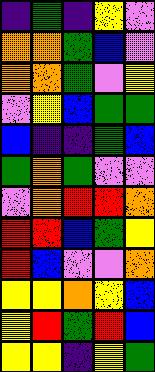[["indigo", "green", "indigo", "yellow", "violet"], ["orange", "orange", "green", "blue", "violet"], ["orange", "orange", "green", "violet", "yellow"], ["violet", "yellow", "blue", "green", "green"], ["blue", "indigo", "indigo", "green", "blue"], ["green", "orange", "green", "violet", "violet"], ["violet", "orange", "red", "red", "orange"], ["red", "red", "blue", "green", "yellow"], ["red", "blue", "violet", "violet", "orange"], ["yellow", "yellow", "orange", "yellow", "blue"], ["yellow", "red", "green", "red", "blue"], ["yellow", "yellow", "indigo", "yellow", "green"]]